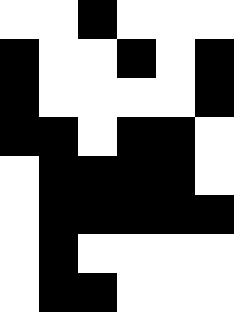[["white", "white", "black", "white", "white", "white"], ["black", "white", "white", "black", "white", "black"], ["black", "white", "white", "white", "white", "black"], ["black", "black", "white", "black", "black", "white"], ["white", "black", "black", "black", "black", "white"], ["white", "black", "black", "black", "black", "black"], ["white", "black", "white", "white", "white", "white"], ["white", "black", "black", "white", "white", "white"]]